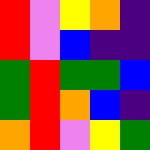[["red", "violet", "yellow", "orange", "indigo"], ["red", "violet", "blue", "indigo", "indigo"], ["green", "red", "green", "green", "blue"], ["green", "red", "orange", "blue", "indigo"], ["orange", "red", "violet", "yellow", "green"]]